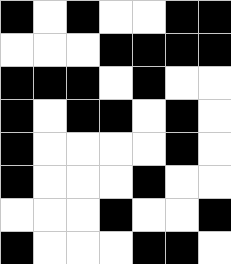[["black", "white", "black", "white", "white", "black", "black"], ["white", "white", "white", "black", "black", "black", "black"], ["black", "black", "black", "white", "black", "white", "white"], ["black", "white", "black", "black", "white", "black", "white"], ["black", "white", "white", "white", "white", "black", "white"], ["black", "white", "white", "white", "black", "white", "white"], ["white", "white", "white", "black", "white", "white", "black"], ["black", "white", "white", "white", "black", "black", "white"]]